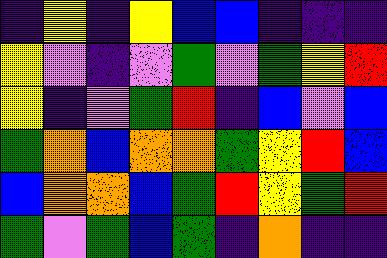[["indigo", "yellow", "indigo", "yellow", "blue", "blue", "indigo", "indigo", "indigo"], ["yellow", "violet", "indigo", "violet", "green", "violet", "green", "yellow", "red"], ["yellow", "indigo", "violet", "green", "red", "indigo", "blue", "violet", "blue"], ["green", "orange", "blue", "orange", "orange", "green", "yellow", "red", "blue"], ["blue", "orange", "orange", "blue", "green", "red", "yellow", "green", "red"], ["green", "violet", "green", "blue", "green", "indigo", "orange", "indigo", "indigo"]]